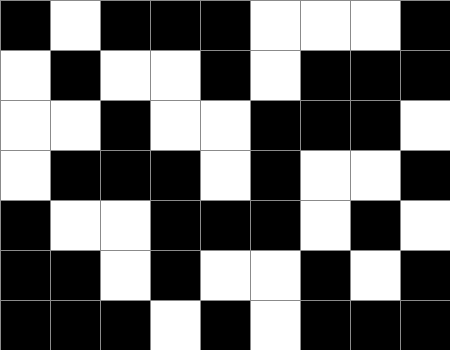[["black", "white", "black", "black", "black", "white", "white", "white", "black"], ["white", "black", "white", "white", "black", "white", "black", "black", "black"], ["white", "white", "black", "white", "white", "black", "black", "black", "white"], ["white", "black", "black", "black", "white", "black", "white", "white", "black"], ["black", "white", "white", "black", "black", "black", "white", "black", "white"], ["black", "black", "white", "black", "white", "white", "black", "white", "black"], ["black", "black", "black", "white", "black", "white", "black", "black", "black"]]